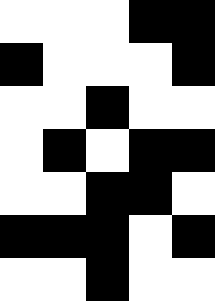[["white", "white", "white", "black", "black"], ["black", "white", "white", "white", "black"], ["white", "white", "black", "white", "white"], ["white", "black", "white", "black", "black"], ["white", "white", "black", "black", "white"], ["black", "black", "black", "white", "black"], ["white", "white", "black", "white", "white"]]